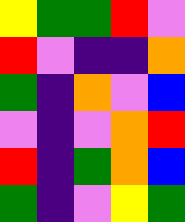[["yellow", "green", "green", "red", "violet"], ["red", "violet", "indigo", "indigo", "orange"], ["green", "indigo", "orange", "violet", "blue"], ["violet", "indigo", "violet", "orange", "red"], ["red", "indigo", "green", "orange", "blue"], ["green", "indigo", "violet", "yellow", "green"]]